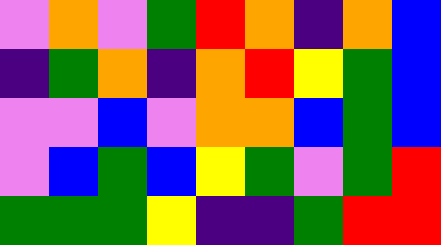[["violet", "orange", "violet", "green", "red", "orange", "indigo", "orange", "blue"], ["indigo", "green", "orange", "indigo", "orange", "red", "yellow", "green", "blue"], ["violet", "violet", "blue", "violet", "orange", "orange", "blue", "green", "blue"], ["violet", "blue", "green", "blue", "yellow", "green", "violet", "green", "red"], ["green", "green", "green", "yellow", "indigo", "indigo", "green", "red", "red"]]